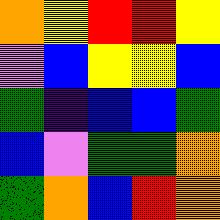[["orange", "yellow", "red", "red", "yellow"], ["violet", "blue", "yellow", "yellow", "blue"], ["green", "indigo", "blue", "blue", "green"], ["blue", "violet", "green", "green", "orange"], ["green", "orange", "blue", "red", "orange"]]